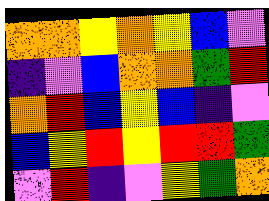[["orange", "orange", "yellow", "orange", "yellow", "blue", "violet"], ["indigo", "violet", "blue", "orange", "orange", "green", "red"], ["orange", "red", "blue", "yellow", "blue", "indigo", "violet"], ["blue", "yellow", "red", "yellow", "red", "red", "green"], ["violet", "red", "indigo", "violet", "yellow", "green", "orange"]]